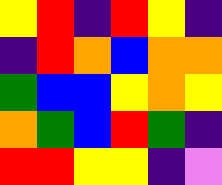[["yellow", "red", "indigo", "red", "yellow", "indigo"], ["indigo", "red", "orange", "blue", "orange", "orange"], ["green", "blue", "blue", "yellow", "orange", "yellow"], ["orange", "green", "blue", "red", "green", "indigo"], ["red", "red", "yellow", "yellow", "indigo", "violet"]]